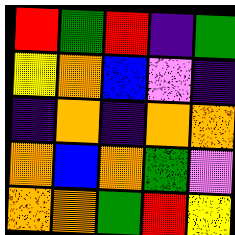[["red", "green", "red", "indigo", "green"], ["yellow", "orange", "blue", "violet", "indigo"], ["indigo", "orange", "indigo", "orange", "orange"], ["orange", "blue", "orange", "green", "violet"], ["orange", "orange", "green", "red", "yellow"]]